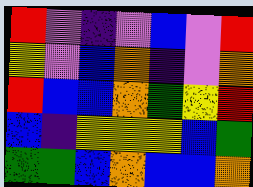[["red", "violet", "indigo", "violet", "blue", "violet", "red"], ["yellow", "violet", "blue", "orange", "indigo", "violet", "orange"], ["red", "blue", "blue", "orange", "green", "yellow", "red"], ["blue", "indigo", "yellow", "yellow", "yellow", "blue", "green"], ["green", "green", "blue", "orange", "blue", "blue", "orange"]]